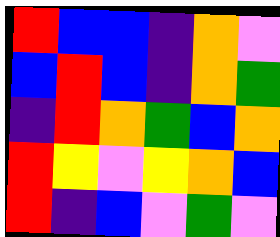[["red", "blue", "blue", "indigo", "orange", "violet"], ["blue", "red", "blue", "indigo", "orange", "green"], ["indigo", "red", "orange", "green", "blue", "orange"], ["red", "yellow", "violet", "yellow", "orange", "blue"], ["red", "indigo", "blue", "violet", "green", "violet"]]